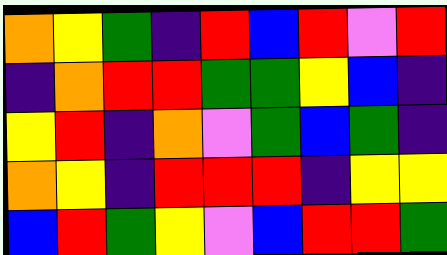[["orange", "yellow", "green", "indigo", "red", "blue", "red", "violet", "red"], ["indigo", "orange", "red", "red", "green", "green", "yellow", "blue", "indigo"], ["yellow", "red", "indigo", "orange", "violet", "green", "blue", "green", "indigo"], ["orange", "yellow", "indigo", "red", "red", "red", "indigo", "yellow", "yellow"], ["blue", "red", "green", "yellow", "violet", "blue", "red", "red", "green"]]